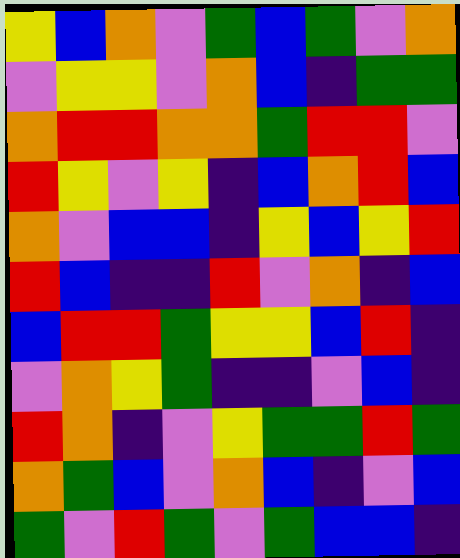[["yellow", "blue", "orange", "violet", "green", "blue", "green", "violet", "orange"], ["violet", "yellow", "yellow", "violet", "orange", "blue", "indigo", "green", "green"], ["orange", "red", "red", "orange", "orange", "green", "red", "red", "violet"], ["red", "yellow", "violet", "yellow", "indigo", "blue", "orange", "red", "blue"], ["orange", "violet", "blue", "blue", "indigo", "yellow", "blue", "yellow", "red"], ["red", "blue", "indigo", "indigo", "red", "violet", "orange", "indigo", "blue"], ["blue", "red", "red", "green", "yellow", "yellow", "blue", "red", "indigo"], ["violet", "orange", "yellow", "green", "indigo", "indigo", "violet", "blue", "indigo"], ["red", "orange", "indigo", "violet", "yellow", "green", "green", "red", "green"], ["orange", "green", "blue", "violet", "orange", "blue", "indigo", "violet", "blue"], ["green", "violet", "red", "green", "violet", "green", "blue", "blue", "indigo"]]